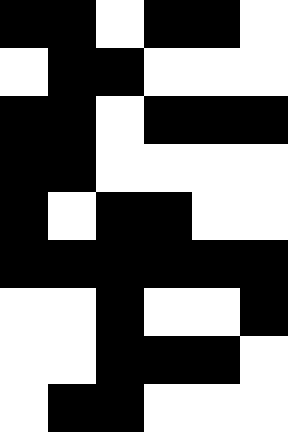[["black", "black", "white", "black", "black", "white"], ["white", "black", "black", "white", "white", "white"], ["black", "black", "white", "black", "black", "black"], ["black", "black", "white", "white", "white", "white"], ["black", "white", "black", "black", "white", "white"], ["black", "black", "black", "black", "black", "black"], ["white", "white", "black", "white", "white", "black"], ["white", "white", "black", "black", "black", "white"], ["white", "black", "black", "white", "white", "white"]]